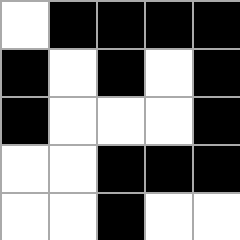[["white", "black", "black", "black", "black"], ["black", "white", "black", "white", "black"], ["black", "white", "white", "white", "black"], ["white", "white", "black", "black", "black"], ["white", "white", "black", "white", "white"]]